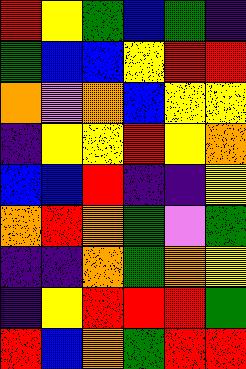[["red", "yellow", "green", "blue", "green", "indigo"], ["green", "blue", "blue", "yellow", "red", "red"], ["orange", "violet", "orange", "blue", "yellow", "yellow"], ["indigo", "yellow", "yellow", "red", "yellow", "orange"], ["blue", "blue", "red", "indigo", "indigo", "yellow"], ["orange", "red", "orange", "green", "violet", "green"], ["indigo", "indigo", "orange", "green", "orange", "yellow"], ["indigo", "yellow", "red", "red", "red", "green"], ["red", "blue", "orange", "green", "red", "red"]]